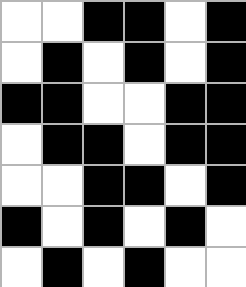[["white", "white", "black", "black", "white", "black"], ["white", "black", "white", "black", "white", "black"], ["black", "black", "white", "white", "black", "black"], ["white", "black", "black", "white", "black", "black"], ["white", "white", "black", "black", "white", "black"], ["black", "white", "black", "white", "black", "white"], ["white", "black", "white", "black", "white", "white"]]